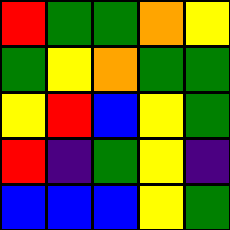[["red", "green", "green", "orange", "yellow"], ["green", "yellow", "orange", "green", "green"], ["yellow", "red", "blue", "yellow", "green"], ["red", "indigo", "green", "yellow", "indigo"], ["blue", "blue", "blue", "yellow", "green"]]